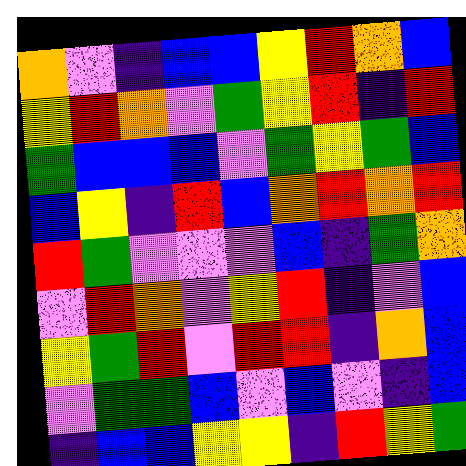[["orange", "violet", "indigo", "blue", "blue", "yellow", "red", "orange", "blue"], ["yellow", "red", "orange", "violet", "green", "yellow", "red", "indigo", "red"], ["green", "blue", "blue", "blue", "violet", "green", "yellow", "green", "blue"], ["blue", "yellow", "indigo", "red", "blue", "orange", "red", "orange", "red"], ["red", "green", "violet", "violet", "violet", "blue", "indigo", "green", "orange"], ["violet", "red", "orange", "violet", "yellow", "red", "indigo", "violet", "blue"], ["yellow", "green", "red", "violet", "red", "red", "indigo", "orange", "blue"], ["violet", "green", "green", "blue", "violet", "blue", "violet", "indigo", "blue"], ["indigo", "blue", "blue", "yellow", "yellow", "indigo", "red", "yellow", "green"]]